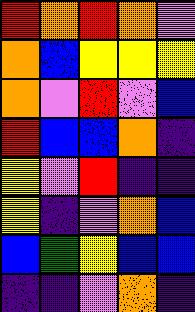[["red", "orange", "red", "orange", "violet"], ["orange", "blue", "yellow", "yellow", "yellow"], ["orange", "violet", "red", "violet", "blue"], ["red", "blue", "blue", "orange", "indigo"], ["yellow", "violet", "red", "indigo", "indigo"], ["yellow", "indigo", "violet", "orange", "blue"], ["blue", "green", "yellow", "blue", "blue"], ["indigo", "indigo", "violet", "orange", "indigo"]]